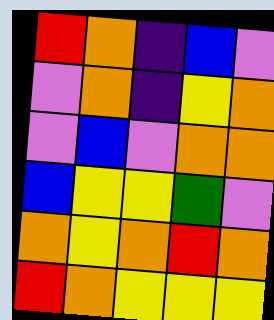[["red", "orange", "indigo", "blue", "violet"], ["violet", "orange", "indigo", "yellow", "orange"], ["violet", "blue", "violet", "orange", "orange"], ["blue", "yellow", "yellow", "green", "violet"], ["orange", "yellow", "orange", "red", "orange"], ["red", "orange", "yellow", "yellow", "yellow"]]